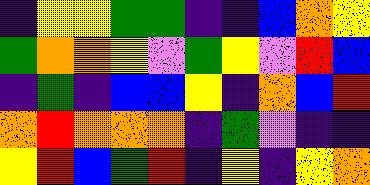[["indigo", "yellow", "yellow", "green", "green", "indigo", "indigo", "blue", "orange", "yellow"], ["green", "orange", "orange", "yellow", "violet", "green", "yellow", "violet", "red", "blue"], ["indigo", "green", "indigo", "blue", "blue", "yellow", "indigo", "orange", "blue", "red"], ["orange", "red", "orange", "orange", "orange", "indigo", "green", "violet", "indigo", "indigo"], ["yellow", "red", "blue", "green", "red", "indigo", "yellow", "indigo", "yellow", "orange"]]